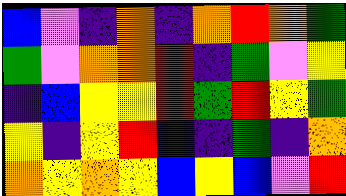[["blue", "violet", "indigo", "orange", "indigo", "orange", "red", "orange", "green"], ["green", "violet", "orange", "orange", "red", "indigo", "green", "violet", "yellow"], ["indigo", "blue", "yellow", "yellow", "red", "green", "red", "yellow", "green"], ["yellow", "indigo", "yellow", "red", "indigo", "indigo", "green", "indigo", "orange"], ["orange", "yellow", "orange", "yellow", "blue", "yellow", "blue", "violet", "red"]]